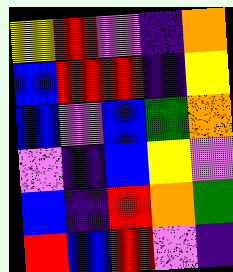[["yellow", "red", "violet", "indigo", "orange"], ["blue", "red", "red", "indigo", "yellow"], ["blue", "violet", "blue", "green", "orange"], ["violet", "indigo", "blue", "yellow", "violet"], ["blue", "indigo", "red", "orange", "green"], ["red", "blue", "red", "violet", "indigo"]]